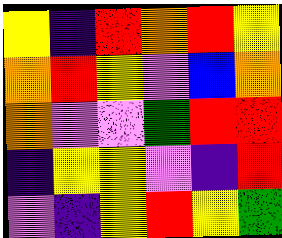[["yellow", "indigo", "red", "orange", "red", "yellow"], ["orange", "red", "yellow", "violet", "blue", "orange"], ["orange", "violet", "violet", "green", "red", "red"], ["indigo", "yellow", "yellow", "violet", "indigo", "red"], ["violet", "indigo", "yellow", "red", "yellow", "green"]]